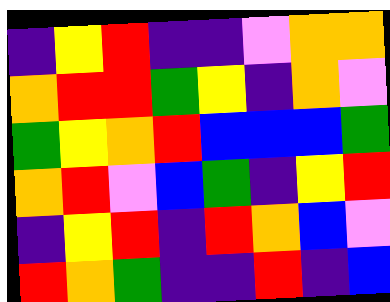[["indigo", "yellow", "red", "indigo", "indigo", "violet", "orange", "orange"], ["orange", "red", "red", "green", "yellow", "indigo", "orange", "violet"], ["green", "yellow", "orange", "red", "blue", "blue", "blue", "green"], ["orange", "red", "violet", "blue", "green", "indigo", "yellow", "red"], ["indigo", "yellow", "red", "indigo", "red", "orange", "blue", "violet"], ["red", "orange", "green", "indigo", "indigo", "red", "indigo", "blue"]]